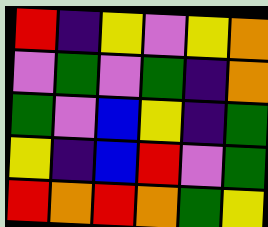[["red", "indigo", "yellow", "violet", "yellow", "orange"], ["violet", "green", "violet", "green", "indigo", "orange"], ["green", "violet", "blue", "yellow", "indigo", "green"], ["yellow", "indigo", "blue", "red", "violet", "green"], ["red", "orange", "red", "orange", "green", "yellow"]]